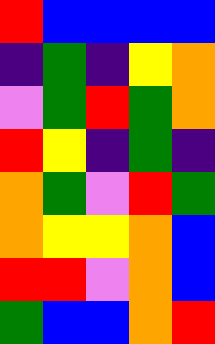[["red", "blue", "blue", "blue", "blue"], ["indigo", "green", "indigo", "yellow", "orange"], ["violet", "green", "red", "green", "orange"], ["red", "yellow", "indigo", "green", "indigo"], ["orange", "green", "violet", "red", "green"], ["orange", "yellow", "yellow", "orange", "blue"], ["red", "red", "violet", "orange", "blue"], ["green", "blue", "blue", "orange", "red"]]